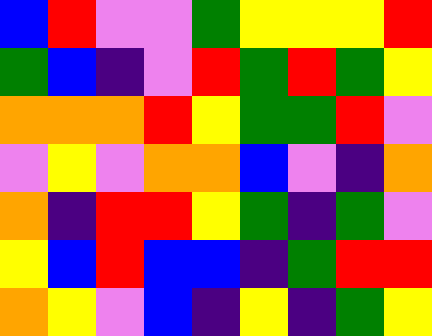[["blue", "red", "violet", "violet", "green", "yellow", "yellow", "yellow", "red"], ["green", "blue", "indigo", "violet", "red", "green", "red", "green", "yellow"], ["orange", "orange", "orange", "red", "yellow", "green", "green", "red", "violet"], ["violet", "yellow", "violet", "orange", "orange", "blue", "violet", "indigo", "orange"], ["orange", "indigo", "red", "red", "yellow", "green", "indigo", "green", "violet"], ["yellow", "blue", "red", "blue", "blue", "indigo", "green", "red", "red"], ["orange", "yellow", "violet", "blue", "indigo", "yellow", "indigo", "green", "yellow"]]